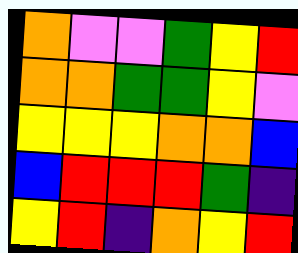[["orange", "violet", "violet", "green", "yellow", "red"], ["orange", "orange", "green", "green", "yellow", "violet"], ["yellow", "yellow", "yellow", "orange", "orange", "blue"], ["blue", "red", "red", "red", "green", "indigo"], ["yellow", "red", "indigo", "orange", "yellow", "red"]]